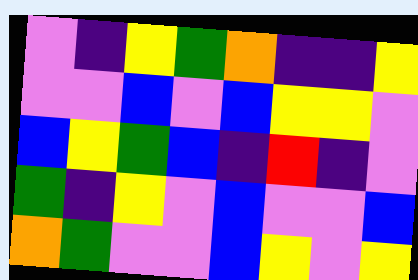[["violet", "indigo", "yellow", "green", "orange", "indigo", "indigo", "yellow"], ["violet", "violet", "blue", "violet", "blue", "yellow", "yellow", "violet"], ["blue", "yellow", "green", "blue", "indigo", "red", "indigo", "violet"], ["green", "indigo", "yellow", "violet", "blue", "violet", "violet", "blue"], ["orange", "green", "violet", "violet", "blue", "yellow", "violet", "yellow"]]